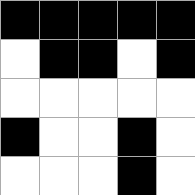[["black", "black", "black", "black", "black"], ["white", "black", "black", "white", "black"], ["white", "white", "white", "white", "white"], ["black", "white", "white", "black", "white"], ["white", "white", "white", "black", "white"]]